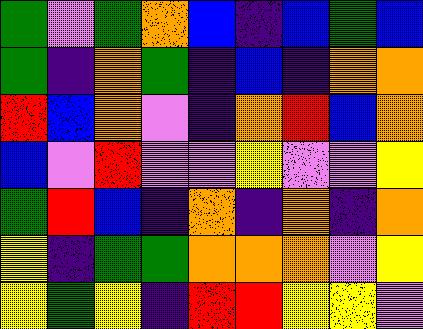[["green", "violet", "green", "orange", "blue", "indigo", "blue", "green", "blue"], ["green", "indigo", "orange", "green", "indigo", "blue", "indigo", "orange", "orange"], ["red", "blue", "orange", "violet", "indigo", "orange", "red", "blue", "orange"], ["blue", "violet", "red", "violet", "violet", "yellow", "violet", "violet", "yellow"], ["green", "red", "blue", "indigo", "orange", "indigo", "orange", "indigo", "orange"], ["yellow", "indigo", "green", "green", "orange", "orange", "orange", "violet", "yellow"], ["yellow", "green", "yellow", "indigo", "red", "red", "yellow", "yellow", "violet"]]